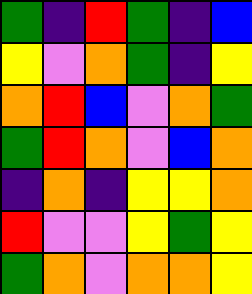[["green", "indigo", "red", "green", "indigo", "blue"], ["yellow", "violet", "orange", "green", "indigo", "yellow"], ["orange", "red", "blue", "violet", "orange", "green"], ["green", "red", "orange", "violet", "blue", "orange"], ["indigo", "orange", "indigo", "yellow", "yellow", "orange"], ["red", "violet", "violet", "yellow", "green", "yellow"], ["green", "orange", "violet", "orange", "orange", "yellow"]]